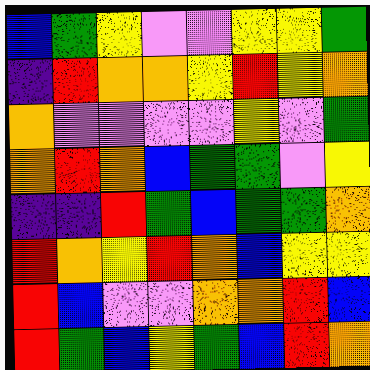[["blue", "green", "yellow", "violet", "violet", "yellow", "yellow", "green"], ["indigo", "red", "orange", "orange", "yellow", "red", "yellow", "orange"], ["orange", "violet", "violet", "violet", "violet", "yellow", "violet", "green"], ["orange", "red", "orange", "blue", "green", "green", "violet", "yellow"], ["indigo", "indigo", "red", "green", "blue", "green", "green", "orange"], ["red", "orange", "yellow", "red", "orange", "blue", "yellow", "yellow"], ["red", "blue", "violet", "violet", "orange", "orange", "red", "blue"], ["red", "green", "blue", "yellow", "green", "blue", "red", "orange"]]